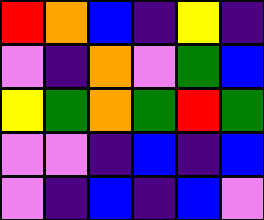[["red", "orange", "blue", "indigo", "yellow", "indigo"], ["violet", "indigo", "orange", "violet", "green", "blue"], ["yellow", "green", "orange", "green", "red", "green"], ["violet", "violet", "indigo", "blue", "indigo", "blue"], ["violet", "indigo", "blue", "indigo", "blue", "violet"]]